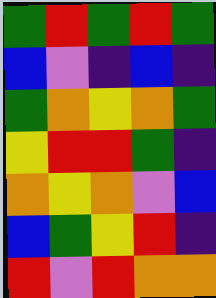[["green", "red", "green", "red", "green"], ["blue", "violet", "indigo", "blue", "indigo"], ["green", "orange", "yellow", "orange", "green"], ["yellow", "red", "red", "green", "indigo"], ["orange", "yellow", "orange", "violet", "blue"], ["blue", "green", "yellow", "red", "indigo"], ["red", "violet", "red", "orange", "orange"]]